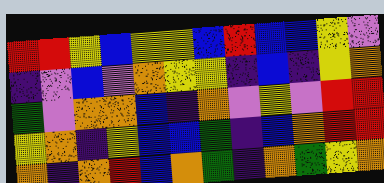[["red", "red", "yellow", "blue", "yellow", "yellow", "blue", "red", "blue", "blue", "yellow", "violet"], ["indigo", "violet", "blue", "violet", "orange", "yellow", "yellow", "indigo", "blue", "indigo", "yellow", "orange"], ["green", "violet", "orange", "orange", "blue", "indigo", "orange", "violet", "yellow", "violet", "red", "red"], ["yellow", "orange", "indigo", "yellow", "blue", "blue", "green", "indigo", "blue", "orange", "red", "red"], ["orange", "indigo", "orange", "red", "blue", "orange", "green", "indigo", "orange", "green", "yellow", "orange"]]